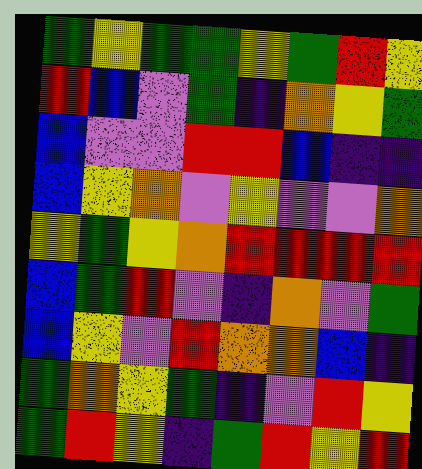[["green", "yellow", "green", "green", "yellow", "green", "red", "yellow"], ["red", "blue", "violet", "green", "indigo", "orange", "yellow", "green"], ["blue", "violet", "violet", "red", "red", "blue", "indigo", "indigo"], ["blue", "yellow", "orange", "violet", "yellow", "violet", "violet", "orange"], ["yellow", "green", "yellow", "orange", "red", "red", "red", "red"], ["blue", "green", "red", "violet", "indigo", "orange", "violet", "green"], ["blue", "yellow", "violet", "red", "orange", "orange", "blue", "indigo"], ["green", "orange", "yellow", "green", "indigo", "violet", "red", "yellow"], ["green", "red", "yellow", "indigo", "green", "red", "yellow", "red"]]